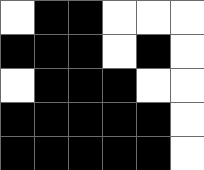[["white", "black", "black", "white", "white", "white"], ["black", "black", "black", "white", "black", "white"], ["white", "black", "black", "black", "white", "white"], ["black", "black", "black", "black", "black", "white"], ["black", "black", "black", "black", "black", "white"]]